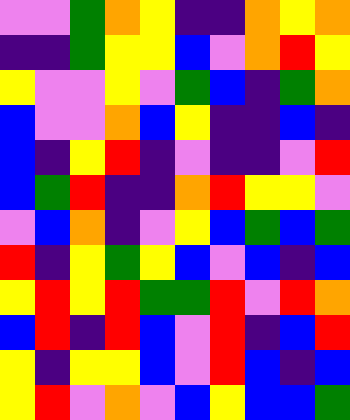[["violet", "violet", "green", "orange", "yellow", "indigo", "indigo", "orange", "yellow", "orange"], ["indigo", "indigo", "green", "yellow", "yellow", "blue", "violet", "orange", "red", "yellow"], ["yellow", "violet", "violet", "yellow", "violet", "green", "blue", "indigo", "green", "orange"], ["blue", "violet", "violet", "orange", "blue", "yellow", "indigo", "indigo", "blue", "indigo"], ["blue", "indigo", "yellow", "red", "indigo", "violet", "indigo", "indigo", "violet", "red"], ["blue", "green", "red", "indigo", "indigo", "orange", "red", "yellow", "yellow", "violet"], ["violet", "blue", "orange", "indigo", "violet", "yellow", "blue", "green", "blue", "green"], ["red", "indigo", "yellow", "green", "yellow", "blue", "violet", "blue", "indigo", "blue"], ["yellow", "red", "yellow", "red", "green", "green", "red", "violet", "red", "orange"], ["blue", "red", "indigo", "red", "blue", "violet", "red", "indigo", "blue", "red"], ["yellow", "indigo", "yellow", "yellow", "blue", "violet", "red", "blue", "indigo", "blue"], ["yellow", "red", "violet", "orange", "violet", "blue", "yellow", "blue", "blue", "green"]]